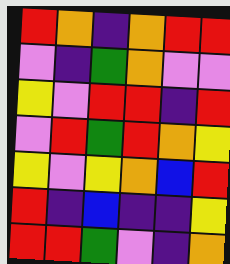[["red", "orange", "indigo", "orange", "red", "red"], ["violet", "indigo", "green", "orange", "violet", "violet"], ["yellow", "violet", "red", "red", "indigo", "red"], ["violet", "red", "green", "red", "orange", "yellow"], ["yellow", "violet", "yellow", "orange", "blue", "red"], ["red", "indigo", "blue", "indigo", "indigo", "yellow"], ["red", "red", "green", "violet", "indigo", "orange"]]